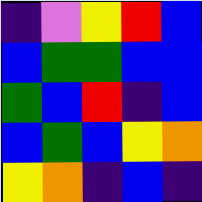[["indigo", "violet", "yellow", "red", "blue"], ["blue", "green", "green", "blue", "blue"], ["green", "blue", "red", "indigo", "blue"], ["blue", "green", "blue", "yellow", "orange"], ["yellow", "orange", "indigo", "blue", "indigo"]]